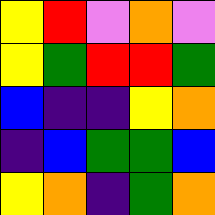[["yellow", "red", "violet", "orange", "violet"], ["yellow", "green", "red", "red", "green"], ["blue", "indigo", "indigo", "yellow", "orange"], ["indigo", "blue", "green", "green", "blue"], ["yellow", "orange", "indigo", "green", "orange"]]